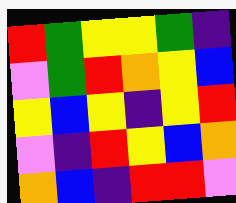[["red", "green", "yellow", "yellow", "green", "indigo"], ["violet", "green", "red", "orange", "yellow", "blue"], ["yellow", "blue", "yellow", "indigo", "yellow", "red"], ["violet", "indigo", "red", "yellow", "blue", "orange"], ["orange", "blue", "indigo", "red", "red", "violet"]]